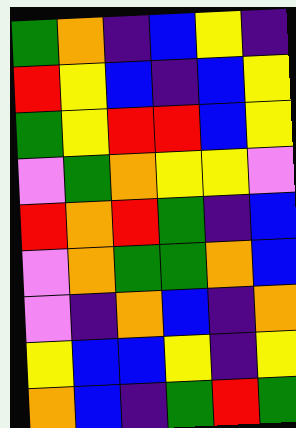[["green", "orange", "indigo", "blue", "yellow", "indigo"], ["red", "yellow", "blue", "indigo", "blue", "yellow"], ["green", "yellow", "red", "red", "blue", "yellow"], ["violet", "green", "orange", "yellow", "yellow", "violet"], ["red", "orange", "red", "green", "indigo", "blue"], ["violet", "orange", "green", "green", "orange", "blue"], ["violet", "indigo", "orange", "blue", "indigo", "orange"], ["yellow", "blue", "blue", "yellow", "indigo", "yellow"], ["orange", "blue", "indigo", "green", "red", "green"]]